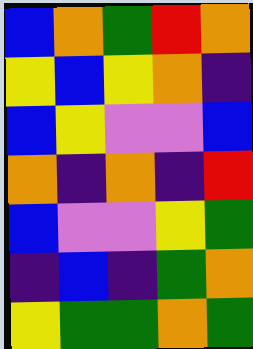[["blue", "orange", "green", "red", "orange"], ["yellow", "blue", "yellow", "orange", "indigo"], ["blue", "yellow", "violet", "violet", "blue"], ["orange", "indigo", "orange", "indigo", "red"], ["blue", "violet", "violet", "yellow", "green"], ["indigo", "blue", "indigo", "green", "orange"], ["yellow", "green", "green", "orange", "green"]]